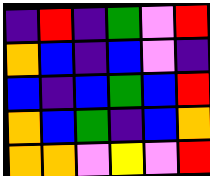[["indigo", "red", "indigo", "green", "violet", "red"], ["orange", "blue", "indigo", "blue", "violet", "indigo"], ["blue", "indigo", "blue", "green", "blue", "red"], ["orange", "blue", "green", "indigo", "blue", "orange"], ["orange", "orange", "violet", "yellow", "violet", "red"]]